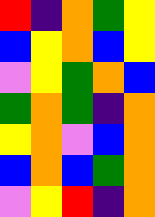[["red", "indigo", "orange", "green", "yellow"], ["blue", "yellow", "orange", "blue", "yellow"], ["violet", "yellow", "green", "orange", "blue"], ["green", "orange", "green", "indigo", "orange"], ["yellow", "orange", "violet", "blue", "orange"], ["blue", "orange", "blue", "green", "orange"], ["violet", "yellow", "red", "indigo", "orange"]]